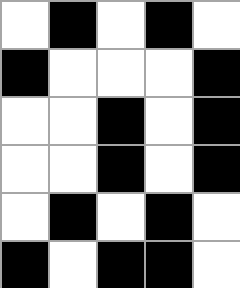[["white", "black", "white", "black", "white"], ["black", "white", "white", "white", "black"], ["white", "white", "black", "white", "black"], ["white", "white", "black", "white", "black"], ["white", "black", "white", "black", "white"], ["black", "white", "black", "black", "white"]]